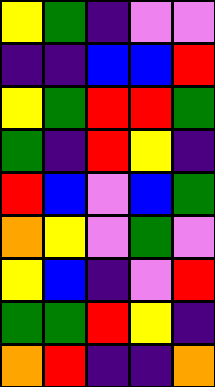[["yellow", "green", "indigo", "violet", "violet"], ["indigo", "indigo", "blue", "blue", "red"], ["yellow", "green", "red", "red", "green"], ["green", "indigo", "red", "yellow", "indigo"], ["red", "blue", "violet", "blue", "green"], ["orange", "yellow", "violet", "green", "violet"], ["yellow", "blue", "indigo", "violet", "red"], ["green", "green", "red", "yellow", "indigo"], ["orange", "red", "indigo", "indigo", "orange"]]